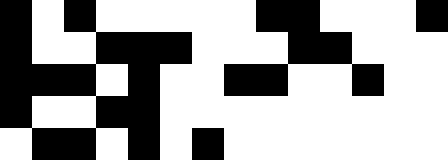[["black", "white", "black", "white", "white", "white", "white", "white", "black", "black", "white", "white", "white", "black"], ["black", "white", "white", "black", "black", "black", "white", "white", "white", "black", "black", "white", "white", "white"], ["black", "black", "black", "white", "black", "white", "white", "black", "black", "white", "white", "black", "white", "white"], ["black", "white", "white", "black", "black", "white", "white", "white", "white", "white", "white", "white", "white", "white"], ["white", "black", "black", "white", "black", "white", "black", "white", "white", "white", "white", "white", "white", "white"]]